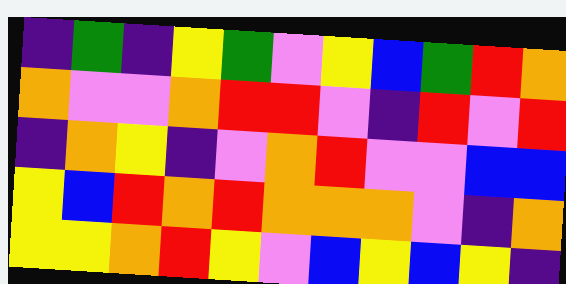[["indigo", "green", "indigo", "yellow", "green", "violet", "yellow", "blue", "green", "red", "orange"], ["orange", "violet", "violet", "orange", "red", "red", "violet", "indigo", "red", "violet", "red"], ["indigo", "orange", "yellow", "indigo", "violet", "orange", "red", "violet", "violet", "blue", "blue"], ["yellow", "blue", "red", "orange", "red", "orange", "orange", "orange", "violet", "indigo", "orange"], ["yellow", "yellow", "orange", "red", "yellow", "violet", "blue", "yellow", "blue", "yellow", "indigo"]]